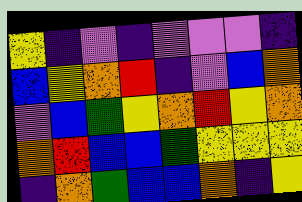[["yellow", "indigo", "violet", "indigo", "violet", "violet", "violet", "indigo"], ["blue", "yellow", "orange", "red", "indigo", "violet", "blue", "orange"], ["violet", "blue", "green", "yellow", "orange", "red", "yellow", "orange"], ["orange", "red", "blue", "blue", "green", "yellow", "yellow", "yellow"], ["indigo", "orange", "green", "blue", "blue", "orange", "indigo", "yellow"]]